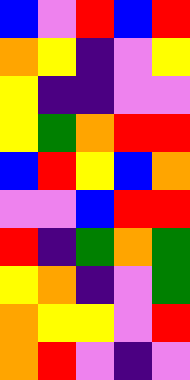[["blue", "violet", "red", "blue", "red"], ["orange", "yellow", "indigo", "violet", "yellow"], ["yellow", "indigo", "indigo", "violet", "violet"], ["yellow", "green", "orange", "red", "red"], ["blue", "red", "yellow", "blue", "orange"], ["violet", "violet", "blue", "red", "red"], ["red", "indigo", "green", "orange", "green"], ["yellow", "orange", "indigo", "violet", "green"], ["orange", "yellow", "yellow", "violet", "red"], ["orange", "red", "violet", "indigo", "violet"]]